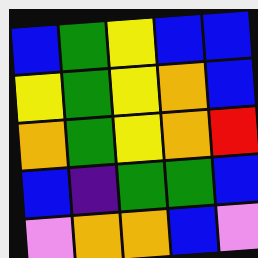[["blue", "green", "yellow", "blue", "blue"], ["yellow", "green", "yellow", "orange", "blue"], ["orange", "green", "yellow", "orange", "red"], ["blue", "indigo", "green", "green", "blue"], ["violet", "orange", "orange", "blue", "violet"]]